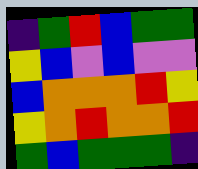[["indigo", "green", "red", "blue", "green", "green"], ["yellow", "blue", "violet", "blue", "violet", "violet"], ["blue", "orange", "orange", "orange", "red", "yellow"], ["yellow", "orange", "red", "orange", "orange", "red"], ["green", "blue", "green", "green", "green", "indigo"]]